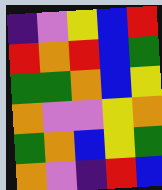[["indigo", "violet", "yellow", "blue", "red"], ["red", "orange", "red", "blue", "green"], ["green", "green", "orange", "blue", "yellow"], ["orange", "violet", "violet", "yellow", "orange"], ["green", "orange", "blue", "yellow", "green"], ["orange", "violet", "indigo", "red", "blue"]]